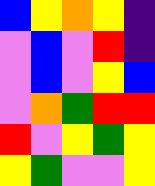[["blue", "yellow", "orange", "yellow", "indigo"], ["violet", "blue", "violet", "red", "indigo"], ["violet", "blue", "violet", "yellow", "blue"], ["violet", "orange", "green", "red", "red"], ["red", "violet", "yellow", "green", "yellow"], ["yellow", "green", "violet", "violet", "yellow"]]